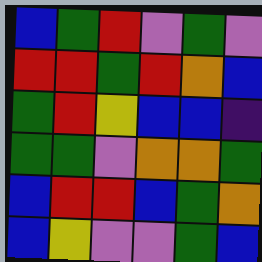[["blue", "green", "red", "violet", "green", "violet"], ["red", "red", "green", "red", "orange", "blue"], ["green", "red", "yellow", "blue", "blue", "indigo"], ["green", "green", "violet", "orange", "orange", "green"], ["blue", "red", "red", "blue", "green", "orange"], ["blue", "yellow", "violet", "violet", "green", "blue"]]